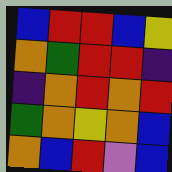[["blue", "red", "red", "blue", "yellow"], ["orange", "green", "red", "red", "indigo"], ["indigo", "orange", "red", "orange", "red"], ["green", "orange", "yellow", "orange", "blue"], ["orange", "blue", "red", "violet", "blue"]]